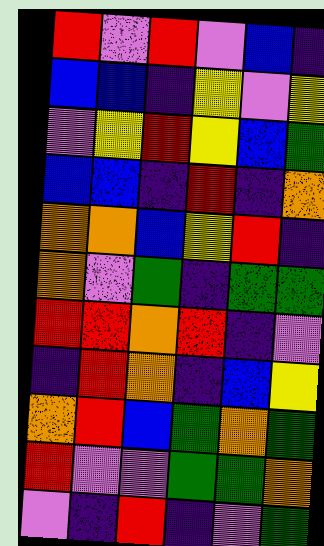[["red", "violet", "red", "violet", "blue", "indigo"], ["blue", "blue", "indigo", "yellow", "violet", "yellow"], ["violet", "yellow", "red", "yellow", "blue", "green"], ["blue", "blue", "indigo", "red", "indigo", "orange"], ["orange", "orange", "blue", "yellow", "red", "indigo"], ["orange", "violet", "green", "indigo", "green", "green"], ["red", "red", "orange", "red", "indigo", "violet"], ["indigo", "red", "orange", "indigo", "blue", "yellow"], ["orange", "red", "blue", "green", "orange", "green"], ["red", "violet", "violet", "green", "green", "orange"], ["violet", "indigo", "red", "indigo", "violet", "green"]]